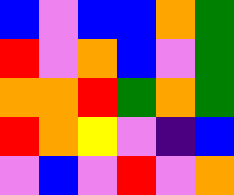[["blue", "violet", "blue", "blue", "orange", "green"], ["red", "violet", "orange", "blue", "violet", "green"], ["orange", "orange", "red", "green", "orange", "green"], ["red", "orange", "yellow", "violet", "indigo", "blue"], ["violet", "blue", "violet", "red", "violet", "orange"]]